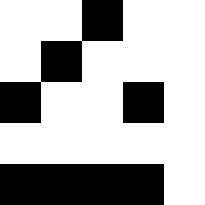[["white", "white", "black", "white", "white"], ["white", "black", "white", "white", "white"], ["black", "white", "white", "black", "white"], ["white", "white", "white", "white", "white"], ["black", "black", "black", "black", "white"]]